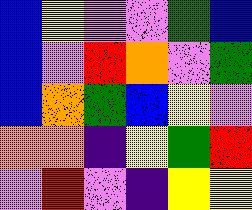[["blue", "yellow", "violet", "violet", "green", "blue"], ["blue", "violet", "red", "orange", "violet", "green"], ["blue", "orange", "green", "blue", "yellow", "violet"], ["orange", "orange", "indigo", "yellow", "green", "red"], ["violet", "red", "violet", "indigo", "yellow", "yellow"]]